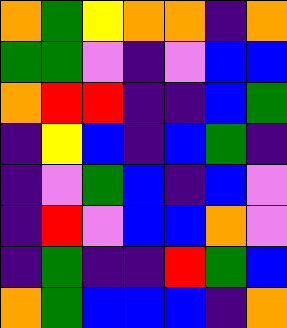[["orange", "green", "yellow", "orange", "orange", "indigo", "orange"], ["green", "green", "violet", "indigo", "violet", "blue", "blue"], ["orange", "red", "red", "indigo", "indigo", "blue", "green"], ["indigo", "yellow", "blue", "indigo", "blue", "green", "indigo"], ["indigo", "violet", "green", "blue", "indigo", "blue", "violet"], ["indigo", "red", "violet", "blue", "blue", "orange", "violet"], ["indigo", "green", "indigo", "indigo", "red", "green", "blue"], ["orange", "green", "blue", "blue", "blue", "indigo", "orange"]]